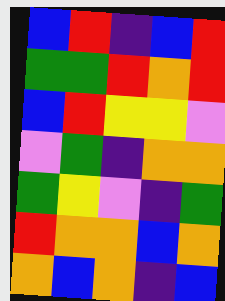[["blue", "red", "indigo", "blue", "red"], ["green", "green", "red", "orange", "red"], ["blue", "red", "yellow", "yellow", "violet"], ["violet", "green", "indigo", "orange", "orange"], ["green", "yellow", "violet", "indigo", "green"], ["red", "orange", "orange", "blue", "orange"], ["orange", "blue", "orange", "indigo", "blue"]]